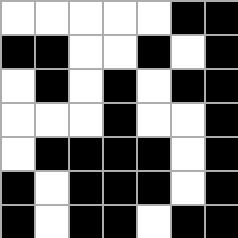[["white", "white", "white", "white", "white", "black", "black"], ["black", "black", "white", "white", "black", "white", "black"], ["white", "black", "white", "black", "white", "black", "black"], ["white", "white", "white", "black", "white", "white", "black"], ["white", "black", "black", "black", "black", "white", "black"], ["black", "white", "black", "black", "black", "white", "black"], ["black", "white", "black", "black", "white", "black", "black"]]